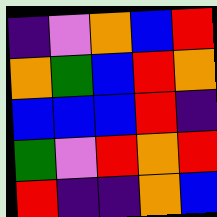[["indigo", "violet", "orange", "blue", "red"], ["orange", "green", "blue", "red", "orange"], ["blue", "blue", "blue", "red", "indigo"], ["green", "violet", "red", "orange", "red"], ["red", "indigo", "indigo", "orange", "blue"]]